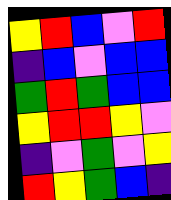[["yellow", "red", "blue", "violet", "red"], ["indigo", "blue", "violet", "blue", "blue"], ["green", "red", "green", "blue", "blue"], ["yellow", "red", "red", "yellow", "violet"], ["indigo", "violet", "green", "violet", "yellow"], ["red", "yellow", "green", "blue", "indigo"]]